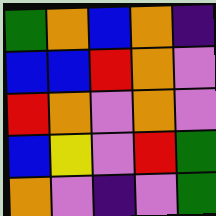[["green", "orange", "blue", "orange", "indigo"], ["blue", "blue", "red", "orange", "violet"], ["red", "orange", "violet", "orange", "violet"], ["blue", "yellow", "violet", "red", "green"], ["orange", "violet", "indigo", "violet", "green"]]